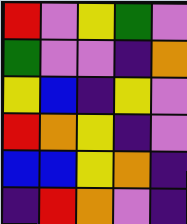[["red", "violet", "yellow", "green", "violet"], ["green", "violet", "violet", "indigo", "orange"], ["yellow", "blue", "indigo", "yellow", "violet"], ["red", "orange", "yellow", "indigo", "violet"], ["blue", "blue", "yellow", "orange", "indigo"], ["indigo", "red", "orange", "violet", "indigo"]]